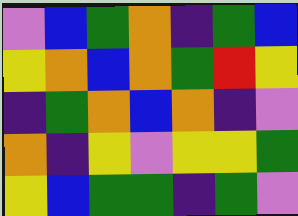[["violet", "blue", "green", "orange", "indigo", "green", "blue"], ["yellow", "orange", "blue", "orange", "green", "red", "yellow"], ["indigo", "green", "orange", "blue", "orange", "indigo", "violet"], ["orange", "indigo", "yellow", "violet", "yellow", "yellow", "green"], ["yellow", "blue", "green", "green", "indigo", "green", "violet"]]